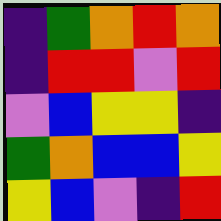[["indigo", "green", "orange", "red", "orange"], ["indigo", "red", "red", "violet", "red"], ["violet", "blue", "yellow", "yellow", "indigo"], ["green", "orange", "blue", "blue", "yellow"], ["yellow", "blue", "violet", "indigo", "red"]]